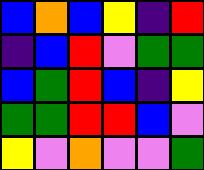[["blue", "orange", "blue", "yellow", "indigo", "red"], ["indigo", "blue", "red", "violet", "green", "green"], ["blue", "green", "red", "blue", "indigo", "yellow"], ["green", "green", "red", "red", "blue", "violet"], ["yellow", "violet", "orange", "violet", "violet", "green"]]